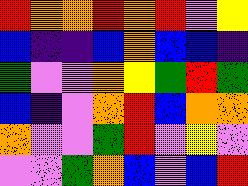[["red", "orange", "orange", "red", "orange", "red", "violet", "yellow"], ["blue", "indigo", "indigo", "blue", "orange", "blue", "blue", "indigo"], ["green", "violet", "violet", "orange", "yellow", "green", "red", "green"], ["blue", "indigo", "violet", "orange", "red", "blue", "orange", "orange"], ["orange", "violet", "violet", "green", "red", "violet", "yellow", "violet"], ["violet", "violet", "green", "orange", "blue", "violet", "blue", "red"]]